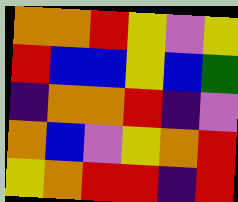[["orange", "orange", "red", "yellow", "violet", "yellow"], ["red", "blue", "blue", "yellow", "blue", "green"], ["indigo", "orange", "orange", "red", "indigo", "violet"], ["orange", "blue", "violet", "yellow", "orange", "red"], ["yellow", "orange", "red", "red", "indigo", "red"]]